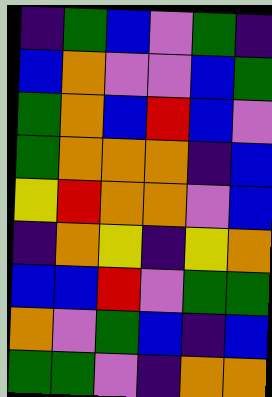[["indigo", "green", "blue", "violet", "green", "indigo"], ["blue", "orange", "violet", "violet", "blue", "green"], ["green", "orange", "blue", "red", "blue", "violet"], ["green", "orange", "orange", "orange", "indigo", "blue"], ["yellow", "red", "orange", "orange", "violet", "blue"], ["indigo", "orange", "yellow", "indigo", "yellow", "orange"], ["blue", "blue", "red", "violet", "green", "green"], ["orange", "violet", "green", "blue", "indigo", "blue"], ["green", "green", "violet", "indigo", "orange", "orange"]]